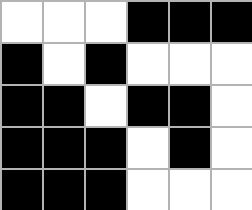[["white", "white", "white", "black", "black", "black"], ["black", "white", "black", "white", "white", "white"], ["black", "black", "white", "black", "black", "white"], ["black", "black", "black", "white", "black", "white"], ["black", "black", "black", "white", "white", "white"]]